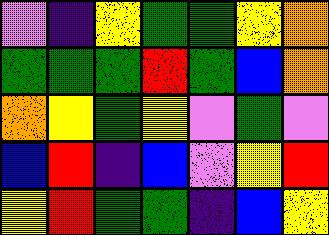[["violet", "indigo", "yellow", "green", "green", "yellow", "orange"], ["green", "green", "green", "red", "green", "blue", "orange"], ["orange", "yellow", "green", "yellow", "violet", "green", "violet"], ["blue", "red", "indigo", "blue", "violet", "yellow", "red"], ["yellow", "red", "green", "green", "indigo", "blue", "yellow"]]